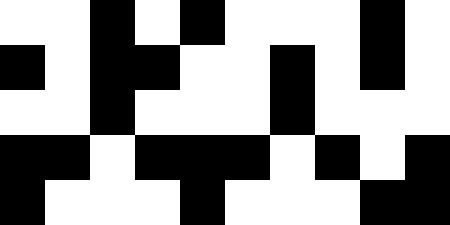[["white", "white", "black", "white", "black", "white", "white", "white", "black", "white"], ["black", "white", "black", "black", "white", "white", "black", "white", "black", "white"], ["white", "white", "black", "white", "white", "white", "black", "white", "white", "white"], ["black", "black", "white", "black", "black", "black", "white", "black", "white", "black"], ["black", "white", "white", "white", "black", "white", "white", "white", "black", "black"]]